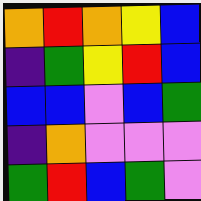[["orange", "red", "orange", "yellow", "blue"], ["indigo", "green", "yellow", "red", "blue"], ["blue", "blue", "violet", "blue", "green"], ["indigo", "orange", "violet", "violet", "violet"], ["green", "red", "blue", "green", "violet"]]